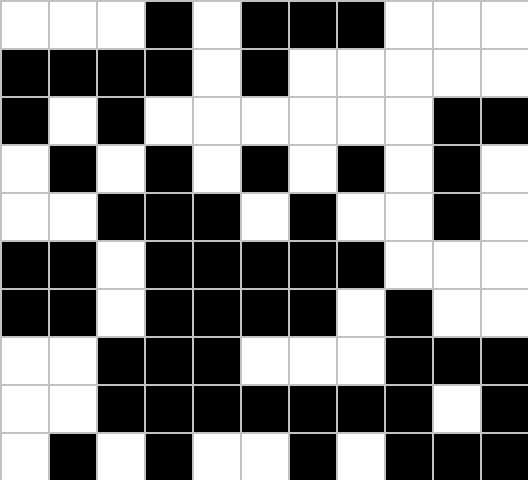[["white", "white", "white", "black", "white", "black", "black", "black", "white", "white", "white"], ["black", "black", "black", "black", "white", "black", "white", "white", "white", "white", "white"], ["black", "white", "black", "white", "white", "white", "white", "white", "white", "black", "black"], ["white", "black", "white", "black", "white", "black", "white", "black", "white", "black", "white"], ["white", "white", "black", "black", "black", "white", "black", "white", "white", "black", "white"], ["black", "black", "white", "black", "black", "black", "black", "black", "white", "white", "white"], ["black", "black", "white", "black", "black", "black", "black", "white", "black", "white", "white"], ["white", "white", "black", "black", "black", "white", "white", "white", "black", "black", "black"], ["white", "white", "black", "black", "black", "black", "black", "black", "black", "white", "black"], ["white", "black", "white", "black", "white", "white", "black", "white", "black", "black", "black"]]